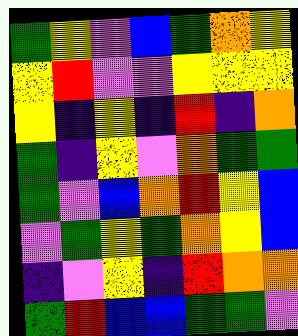[["green", "yellow", "violet", "blue", "green", "orange", "yellow"], ["yellow", "red", "violet", "violet", "yellow", "yellow", "yellow"], ["yellow", "indigo", "yellow", "indigo", "red", "indigo", "orange"], ["green", "indigo", "yellow", "violet", "orange", "green", "green"], ["green", "violet", "blue", "orange", "red", "yellow", "blue"], ["violet", "green", "yellow", "green", "orange", "yellow", "blue"], ["indigo", "violet", "yellow", "indigo", "red", "orange", "orange"], ["green", "red", "blue", "blue", "green", "green", "violet"]]